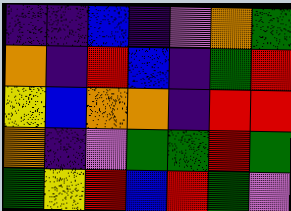[["indigo", "indigo", "blue", "indigo", "violet", "orange", "green"], ["orange", "indigo", "red", "blue", "indigo", "green", "red"], ["yellow", "blue", "orange", "orange", "indigo", "red", "red"], ["orange", "indigo", "violet", "green", "green", "red", "green"], ["green", "yellow", "red", "blue", "red", "green", "violet"]]